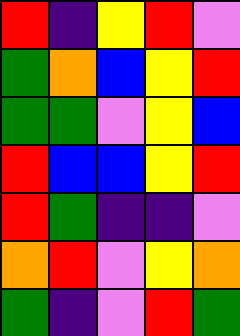[["red", "indigo", "yellow", "red", "violet"], ["green", "orange", "blue", "yellow", "red"], ["green", "green", "violet", "yellow", "blue"], ["red", "blue", "blue", "yellow", "red"], ["red", "green", "indigo", "indigo", "violet"], ["orange", "red", "violet", "yellow", "orange"], ["green", "indigo", "violet", "red", "green"]]